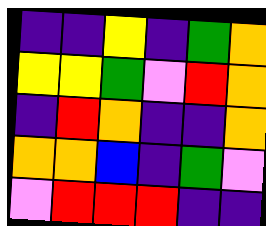[["indigo", "indigo", "yellow", "indigo", "green", "orange"], ["yellow", "yellow", "green", "violet", "red", "orange"], ["indigo", "red", "orange", "indigo", "indigo", "orange"], ["orange", "orange", "blue", "indigo", "green", "violet"], ["violet", "red", "red", "red", "indigo", "indigo"]]